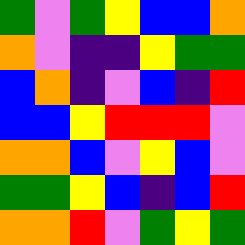[["green", "violet", "green", "yellow", "blue", "blue", "orange"], ["orange", "violet", "indigo", "indigo", "yellow", "green", "green"], ["blue", "orange", "indigo", "violet", "blue", "indigo", "red"], ["blue", "blue", "yellow", "red", "red", "red", "violet"], ["orange", "orange", "blue", "violet", "yellow", "blue", "violet"], ["green", "green", "yellow", "blue", "indigo", "blue", "red"], ["orange", "orange", "red", "violet", "green", "yellow", "green"]]